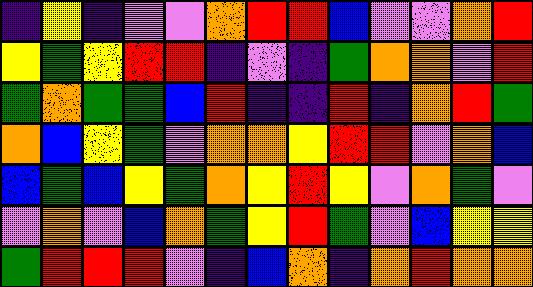[["indigo", "yellow", "indigo", "violet", "violet", "orange", "red", "red", "blue", "violet", "violet", "orange", "red"], ["yellow", "green", "yellow", "red", "red", "indigo", "violet", "indigo", "green", "orange", "orange", "violet", "red"], ["green", "orange", "green", "green", "blue", "red", "indigo", "indigo", "red", "indigo", "orange", "red", "green"], ["orange", "blue", "yellow", "green", "violet", "orange", "orange", "yellow", "red", "red", "violet", "orange", "blue"], ["blue", "green", "blue", "yellow", "green", "orange", "yellow", "red", "yellow", "violet", "orange", "green", "violet"], ["violet", "orange", "violet", "blue", "orange", "green", "yellow", "red", "green", "violet", "blue", "yellow", "yellow"], ["green", "red", "red", "red", "violet", "indigo", "blue", "orange", "indigo", "orange", "red", "orange", "orange"]]